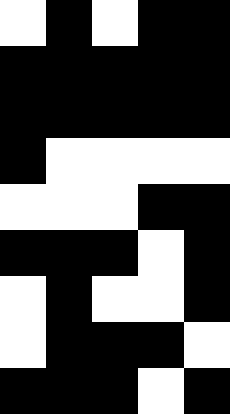[["white", "black", "white", "black", "black"], ["black", "black", "black", "black", "black"], ["black", "black", "black", "black", "black"], ["black", "white", "white", "white", "white"], ["white", "white", "white", "black", "black"], ["black", "black", "black", "white", "black"], ["white", "black", "white", "white", "black"], ["white", "black", "black", "black", "white"], ["black", "black", "black", "white", "black"]]